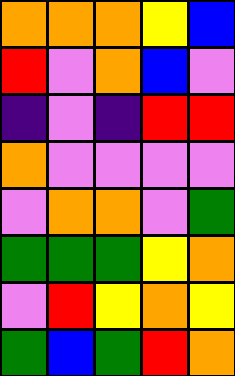[["orange", "orange", "orange", "yellow", "blue"], ["red", "violet", "orange", "blue", "violet"], ["indigo", "violet", "indigo", "red", "red"], ["orange", "violet", "violet", "violet", "violet"], ["violet", "orange", "orange", "violet", "green"], ["green", "green", "green", "yellow", "orange"], ["violet", "red", "yellow", "orange", "yellow"], ["green", "blue", "green", "red", "orange"]]